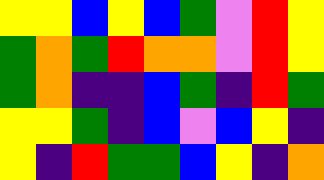[["yellow", "yellow", "blue", "yellow", "blue", "green", "violet", "red", "yellow"], ["green", "orange", "green", "red", "orange", "orange", "violet", "red", "yellow"], ["green", "orange", "indigo", "indigo", "blue", "green", "indigo", "red", "green"], ["yellow", "yellow", "green", "indigo", "blue", "violet", "blue", "yellow", "indigo"], ["yellow", "indigo", "red", "green", "green", "blue", "yellow", "indigo", "orange"]]